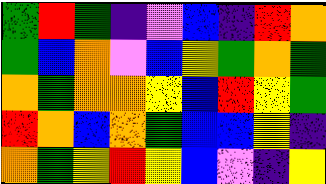[["green", "red", "green", "indigo", "violet", "blue", "indigo", "red", "orange"], ["green", "blue", "orange", "violet", "blue", "yellow", "green", "orange", "green"], ["orange", "green", "orange", "orange", "yellow", "blue", "red", "yellow", "green"], ["red", "orange", "blue", "orange", "green", "blue", "blue", "yellow", "indigo"], ["orange", "green", "yellow", "red", "yellow", "blue", "violet", "indigo", "yellow"]]